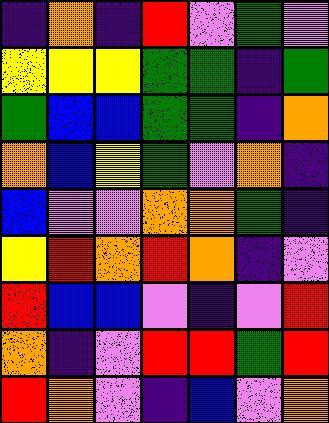[["indigo", "orange", "indigo", "red", "violet", "green", "violet"], ["yellow", "yellow", "yellow", "green", "green", "indigo", "green"], ["green", "blue", "blue", "green", "green", "indigo", "orange"], ["orange", "blue", "yellow", "green", "violet", "orange", "indigo"], ["blue", "violet", "violet", "orange", "orange", "green", "indigo"], ["yellow", "red", "orange", "red", "orange", "indigo", "violet"], ["red", "blue", "blue", "violet", "indigo", "violet", "red"], ["orange", "indigo", "violet", "red", "red", "green", "red"], ["red", "orange", "violet", "indigo", "blue", "violet", "orange"]]